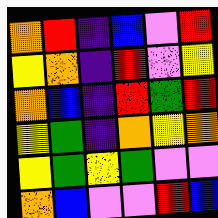[["orange", "red", "indigo", "blue", "violet", "red"], ["yellow", "orange", "indigo", "red", "violet", "yellow"], ["orange", "blue", "indigo", "red", "green", "red"], ["yellow", "green", "indigo", "orange", "yellow", "orange"], ["yellow", "green", "yellow", "green", "violet", "violet"], ["orange", "blue", "violet", "violet", "red", "blue"]]